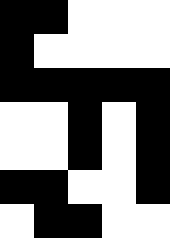[["black", "black", "white", "white", "white"], ["black", "white", "white", "white", "white"], ["black", "black", "black", "black", "black"], ["white", "white", "black", "white", "black"], ["white", "white", "black", "white", "black"], ["black", "black", "white", "white", "black"], ["white", "black", "black", "white", "white"]]